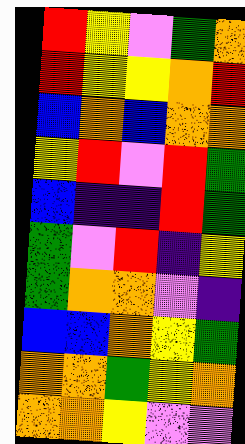[["red", "yellow", "violet", "green", "orange"], ["red", "yellow", "yellow", "orange", "red"], ["blue", "orange", "blue", "orange", "orange"], ["yellow", "red", "violet", "red", "green"], ["blue", "indigo", "indigo", "red", "green"], ["green", "violet", "red", "indigo", "yellow"], ["green", "orange", "orange", "violet", "indigo"], ["blue", "blue", "orange", "yellow", "green"], ["orange", "orange", "green", "yellow", "orange"], ["orange", "orange", "yellow", "violet", "violet"]]